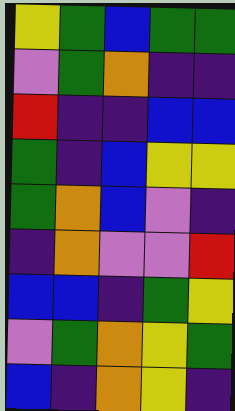[["yellow", "green", "blue", "green", "green"], ["violet", "green", "orange", "indigo", "indigo"], ["red", "indigo", "indigo", "blue", "blue"], ["green", "indigo", "blue", "yellow", "yellow"], ["green", "orange", "blue", "violet", "indigo"], ["indigo", "orange", "violet", "violet", "red"], ["blue", "blue", "indigo", "green", "yellow"], ["violet", "green", "orange", "yellow", "green"], ["blue", "indigo", "orange", "yellow", "indigo"]]